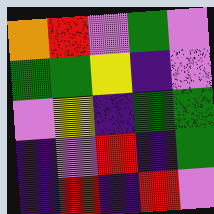[["orange", "red", "violet", "green", "violet"], ["green", "green", "yellow", "indigo", "violet"], ["violet", "yellow", "indigo", "green", "green"], ["indigo", "violet", "red", "indigo", "green"], ["indigo", "red", "indigo", "red", "violet"]]